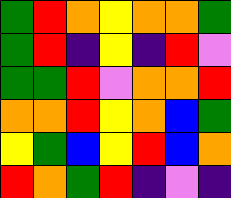[["green", "red", "orange", "yellow", "orange", "orange", "green"], ["green", "red", "indigo", "yellow", "indigo", "red", "violet"], ["green", "green", "red", "violet", "orange", "orange", "red"], ["orange", "orange", "red", "yellow", "orange", "blue", "green"], ["yellow", "green", "blue", "yellow", "red", "blue", "orange"], ["red", "orange", "green", "red", "indigo", "violet", "indigo"]]